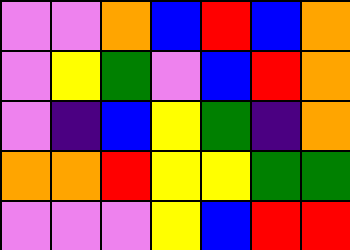[["violet", "violet", "orange", "blue", "red", "blue", "orange"], ["violet", "yellow", "green", "violet", "blue", "red", "orange"], ["violet", "indigo", "blue", "yellow", "green", "indigo", "orange"], ["orange", "orange", "red", "yellow", "yellow", "green", "green"], ["violet", "violet", "violet", "yellow", "blue", "red", "red"]]